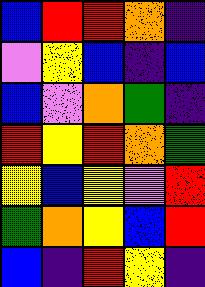[["blue", "red", "red", "orange", "indigo"], ["violet", "yellow", "blue", "indigo", "blue"], ["blue", "violet", "orange", "green", "indigo"], ["red", "yellow", "red", "orange", "green"], ["yellow", "blue", "yellow", "violet", "red"], ["green", "orange", "yellow", "blue", "red"], ["blue", "indigo", "red", "yellow", "indigo"]]